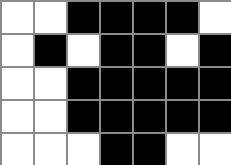[["white", "white", "black", "black", "black", "black", "white"], ["white", "black", "white", "black", "black", "white", "black"], ["white", "white", "black", "black", "black", "black", "black"], ["white", "white", "black", "black", "black", "black", "black"], ["white", "white", "white", "black", "black", "white", "white"]]